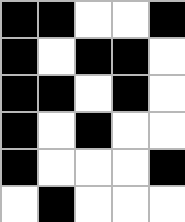[["black", "black", "white", "white", "black"], ["black", "white", "black", "black", "white"], ["black", "black", "white", "black", "white"], ["black", "white", "black", "white", "white"], ["black", "white", "white", "white", "black"], ["white", "black", "white", "white", "white"]]